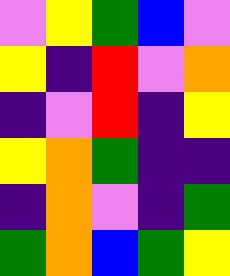[["violet", "yellow", "green", "blue", "violet"], ["yellow", "indigo", "red", "violet", "orange"], ["indigo", "violet", "red", "indigo", "yellow"], ["yellow", "orange", "green", "indigo", "indigo"], ["indigo", "orange", "violet", "indigo", "green"], ["green", "orange", "blue", "green", "yellow"]]